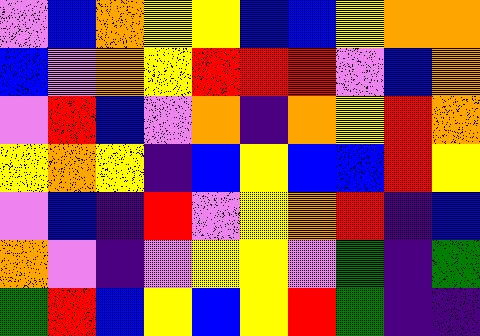[["violet", "blue", "orange", "yellow", "yellow", "blue", "blue", "yellow", "orange", "orange"], ["blue", "violet", "orange", "yellow", "red", "red", "red", "violet", "blue", "orange"], ["violet", "red", "blue", "violet", "orange", "indigo", "orange", "yellow", "red", "orange"], ["yellow", "orange", "yellow", "indigo", "blue", "yellow", "blue", "blue", "red", "yellow"], ["violet", "blue", "indigo", "red", "violet", "yellow", "orange", "red", "indigo", "blue"], ["orange", "violet", "indigo", "violet", "yellow", "yellow", "violet", "green", "indigo", "green"], ["green", "red", "blue", "yellow", "blue", "yellow", "red", "green", "indigo", "indigo"]]